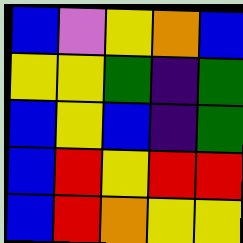[["blue", "violet", "yellow", "orange", "blue"], ["yellow", "yellow", "green", "indigo", "green"], ["blue", "yellow", "blue", "indigo", "green"], ["blue", "red", "yellow", "red", "red"], ["blue", "red", "orange", "yellow", "yellow"]]